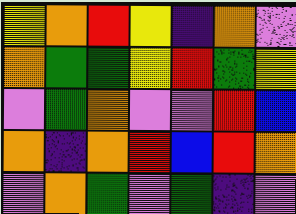[["yellow", "orange", "red", "yellow", "indigo", "orange", "violet"], ["orange", "green", "green", "yellow", "red", "green", "yellow"], ["violet", "green", "orange", "violet", "violet", "red", "blue"], ["orange", "indigo", "orange", "red", "blue", "red", "orange"], ["violet", "orange", "green", "violet", "green", "indigo", "violet"]]